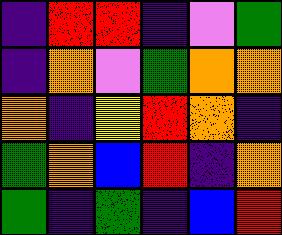[["indigo", "red", "red", "indigo", "violet", "green"], ["indigo", "orange", "violet", "green", "orange", "orange"], ["orange", "indigo", "yellow", "red", "orange", "indigo"], ["green", "orange", "blue", "red", "indigo", "orange"], ["green", "indigo", "green", "indigo", "blue", "red"]]